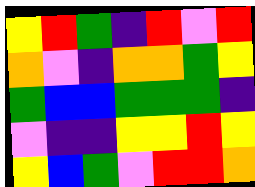[["yellow", "red", "green", "indigo", "red", "violet", "red"], ["orange", "violet", "indigo", "orange", "orange", "green", "yellow"], ["green", "blue", "blue", "green", "green", "green", "indigo"], ["violet", "indigo", "indigo", "yellow", "yellow", "red", "yellow"], ["yellow", "blue", "green", "violet", "red", "red", "orange"]]